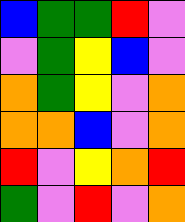[["blue", "green", "green", "red", "violet"], ["violet", "green", "yellow", "blue", "violet"], ["orange", "green", "yellow", "violet", "orange"], ["orange", "orange", "blue", "violet", "orange"], ["red", "violet", "yellow", "orange", "red"], ["green", "violet", "red", "violet", "orange"]]